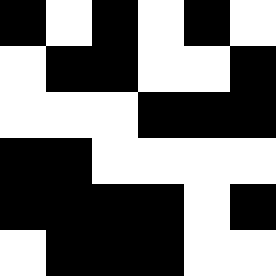[["black", "white", "black", "white", "black", "white"], ["white", "black", "black", "white", "white", "black"], ["white", "white", "white", "black", "black", "black"], ["black", "black", "white", "white", "white", "white"], ["black", "black", "black", "black", "white", "black"], ["white", "black", "black", "black", "white", "white"]]